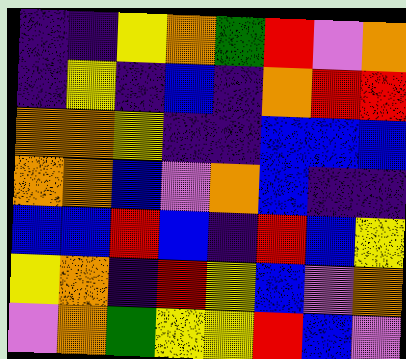[["indigo", "indigo", "yellow", "orange", "green", "red", "violet", "orange"], ["indigo", "yellow", "indigo", "blue", "indigo", "orange", "red", "red"], ["orange", "orange", "yellow", "indigo", "indigo", "blue", "blue", "blue"], ["orange", "orange", "blue", "violet", "orange", "blue", "indigo", "indigo"], ["blue", "blue", "red", "blue", "indigo", "red", "blue", "yellow"], ["yellow", "orange", "indigo", "red", "yellow", "blue", "violet", "orange"], ["violet", "orange", "green", "yellow", "yellow", "red", "blue", "violet"]]